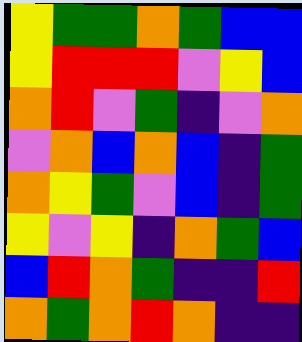[["yellow", "green", "green", "orange", "green", "blue", "blue"], ["yellow", "red", "red", "red", "violet", "yellow", "blue"], ["orange", "red", "violet", "green", "indigo", "violet", "orange"], ["violet", "orange", "blue", "orange", "blue", "indigo", "green"], ["orange", "yellow", "green", "violet", "blue", "indigo", "green"], ["yellow", "violet", "yellow", "indigo", "orange", "green", "blue"], ["blue", "red", "orange", "green", "indigo", "indigo", "red"], ["orange", "green", "orange", "red", "orange", "indigo", "indigo"]]